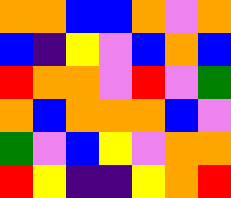[["orange", "orange", "blue", "blue", "orange", "violet", "orange"], ["blue", "indigo", "yellow", "violet", "blue", "orange", "blue"], ["red", "orange", "orange", "violet", "red", "violet", "green"], ["orange", "blue", "orange", "orange", "orange", "blue", "violet"], ["green", "violet", "blue", "yellow", "violet", "orange", "orange"], ["red", "yellow", "indigo", "indigo", "yellow", "orange", "red"]]